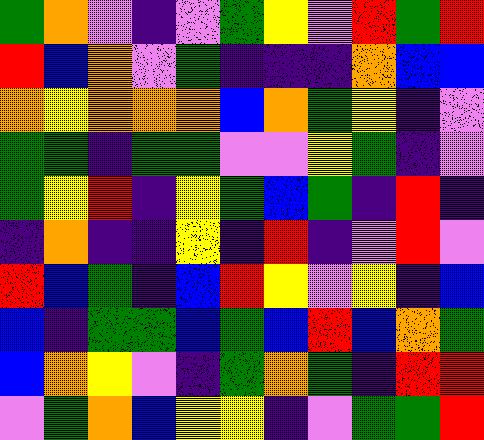[["green", "orange", "violet", "indigo", "violet", "green", "yellow", "violet", "red", "green", "red"], ["red", "blue", "orange", "violet", "green", "indigo", "indigo", "indigo", "orange", "blue", "blue"], ["orange", "yellow", "orange", "orange", "orange", "blue", "orange", "green", "yellow", "indigo", "violet"], ["green", "green", "indigo", "green", "green", "violet", "violet", "yellow", "green", "indigo", "violet"], ["green", "yellow", "red", "indigo", "yellow", "green", "blue", "green", "indigo", "red", "indigo"], ["indigo", "orange", "indigo", "indigo", "yellow", "indigo", "red", "indigo", "violet", "red", "violet"], ["red", "blue", "green", "indigo", "blue", "red", "yellow", "violet", "yellow", "indigo", "blue"], ["blue", "indigo", "green", "green", "blue", "green", "blue", "red", "blue", "orange", "green"], ["blue", "orange", "yellow", "violet", "indigo", "green", "orange", "green", "indigo", "red", "red"], ["violet", "green", "orange", "blue", "yellow", "yellow", "indigo", "violet", "green", "green", "red"]]